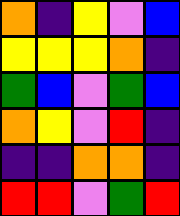[["orange", "indigo", "yellow", "violet", "blue"], ["yellow", "yellow", "yellow", "orange", "indigo"], ["green", "blue", "violet", "green", "blue"], ["orange", "yellow", "violet", "red", "indigo"], ["indigo", "indigo", "orange", "orange", "indigo"], ["red", "red", "violet", "green", "red"]]